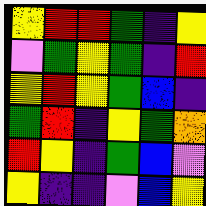[["yellow", "red", "red", "green", "indigo", "yellow"], ["violet", "green", "yellow", "green", "indigo", "red"], ["yellow", "red", "yellow", "green", "blue", "indigo"], ["green", "red", "indigo", "yellow", "green", "orange"], ["red", "yellow", "indigo", "green", "blue", "violet"], ["yellow", "indigo", "indigo", "violet", "blue", "yellow"]]